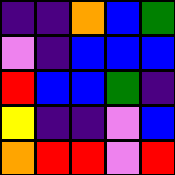[["indigo", "indigo", "orange", "blue", "green"], ["violet", "indigo", "blue", "blue", "blue"], ["red", "blue", "blue", "green", "indigo"], ["yellow", "indigo", "indigo", "violet", "blue"], ["orange", "red", "red", "violet", "red"]]